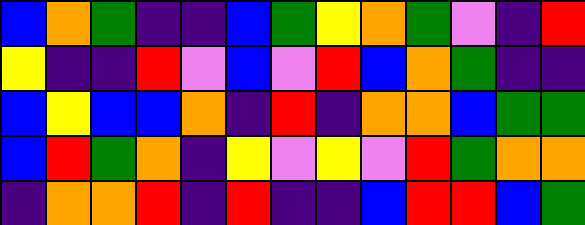[["blue", "orange", "green", "indigo", "indigo", "blue", "green", "yellow", "orange", "green", "violet", "indigo", "red"], ["yellow", "indigo", "indigo", "red", "violet", "blue", "violet", "red", "blue", "orange", "green", "indigo", "indigo"], ["blue", "yellow", "blue", "blue", "orange", "indigo", "red", "indigo", "orange", "orange", "blue", "green", "green"], ["blue", "red", "green", "orange", "indigo", "yellow", "violet", "yellow", "violet", "red", "green", "orange", "orange"], ["indigo", "orange", "orange", "red", "indigo", "red", "indigo", "indigo", "blue", "red", "red", "blue", "green"]]